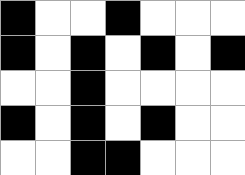[["black", "white", "white", "black", "white", "white", "white"], ["black", "white", "black", "white", "black", "white", "black"], ["white", "white", "black", "white", "white", "white", "white"], ["black", "white", "black", "white", "black", "white", "white"], ["white", "white", "black", "black", "white", "white", "white"]]